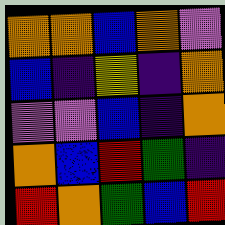[["orange", "orange", "blue", "orange", "violet"], ["blue", "indigo", "yellow", "indigo", "orange"], ["violet", "violet", "blue", "indigo", "orange"], ["orange", "blue", "red", "green", "indigo"], ["red", "orange", "green", "blue", "red"]]